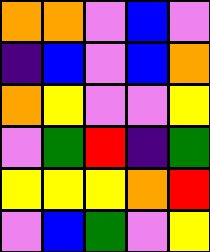[["orange", "orange", "violet", "blue", "violet"], ["indigo", "blue", "violet", "blue", "orange"], ["orange", "yellow", "violet", "violet", "yellow"], ["violet", "green", "red", "indigo", "green"], ["yellow", "yellow", "yellow", "orange", "red"], ["violet", "blue", "green", "violet", "yellow"]]